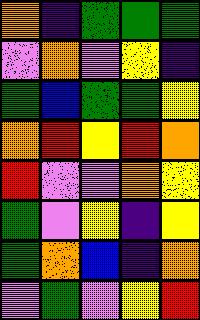[["orange", "indigo", "green", "green", "green"], ["violet", "orange", "violet", "yellow", "indigo"], ["green", "blue", "green", "green", "yellow"], ["orange", "red", "yellow", "red", "orange"], ["red", "violet", "violet", "orange", "yellow"], ["green", "violet", "yellow", "indigo", "yellow"], ["green", "orange", "blue", "indigo", "orange"], ["violet", "green", "violet", "yellow", "red"]]